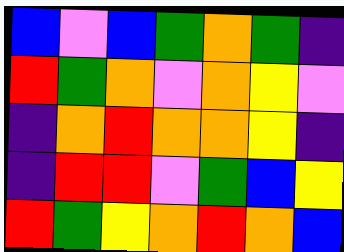[["blue", "violet", "blue", "green", "orange", "green", "indigo"], ["red", "green", "orange", "violet", "orange", "yellow", "violet"], ["indigo", "orange", "red", "orange", "orange", "yellow", "indigo"], ["indigo", "red", "red", "violet", "green", "blue", "yellow"], ["red", "green", "yellow", "orange", "red", "orange", "blue"]]